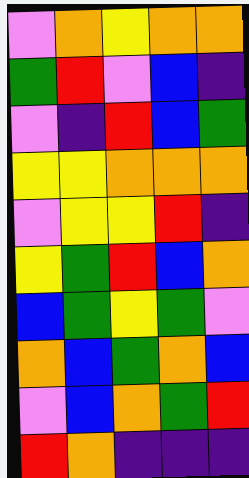[["violet", "orange", "yellow", "orange", "orange"], ["green", "red", "violet", "blue", "indigo"], ["violet", "indigo", "red", "blue", "green"], ["yellow", "yellow", "orange", "orange", "orange"], ["violet", "yellow", "yellow", "red", "indigo"], ["yellow", "green", "red", "blue", "orange"], ["blue", "green", "yellow", "green", "violet"], ["orange", "blue", "green", "orange", "blue"], ["violet", "blue", "orange", "green", "red"], ["red", "orange", "indigo", "indigo", "indigo"]]